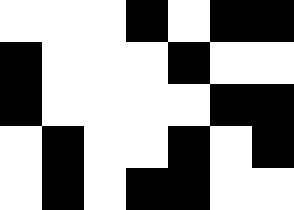[["white", "white", "white", "black", "white", "black", "black"], ["black", "white", "white", "white", "black", "white", "white"], ["black", "white", "white", "white", "white", "black", "black"], ["white", "black", "white", "white", "black", "white", "black"], ["white", "black", "white", "black", "black", "white", "white"]]